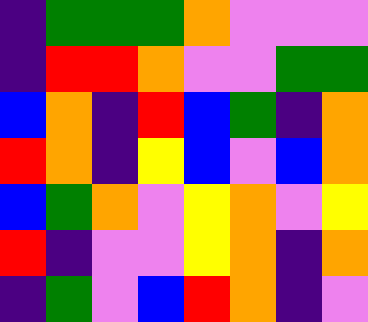[["indigo", "green", "green", "green", "orange", "violet", "violet", "violet"], ["indigo", "red", "red", "orange", "violet", "violet", "green", "green"], ["blue", "orange", "indigo", "red", "blue", "green", "indigo", "orange"], ["red", "orange", "indigo", "yellow", "blue", "violet", "blue", "orange"], ["blue", "green", "orange", "violet", "yellow", "orange", "violet", "yellow"], ["red", "indigo", "violet", "violet", "yellow", "orange", "indigo", "orange"], ["indigo", "green", "violet", "blue", "red", "orange", "indigo", "violet"]]